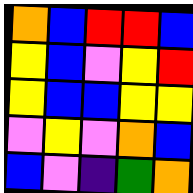[["orange", "blue", "red", "red", "blue"], ["yellow", "blue", "violet", "yellow", "red"], ["yellow", "blue", "blue", "yellow", "yellow"], ["violet", "yellow", "violet", "orange", "blue"], ["blue", "violet", "indigo", "green", "orange"]]